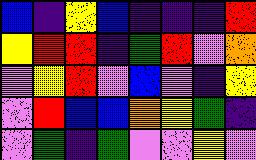[["blue", "indigo", "yellow", "blue", "indigo", "indigo", "indigo", "red"], ["yellow", "red", "red", "indigo", "green", "red", "violet", "orange"], ["violet", "yellow", "red", "violet", "blue", "violet", "indigo", "yellow"], ["violet", "red", "blue", "blue", "orange", "yellow", "green", "indigo"], ["violet", "green", "indigo", "green", "violet", "violet", "yellow", "violet"]]